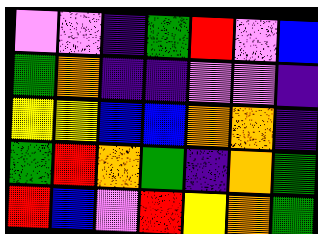[["violet", "violet", "indigo", "green", "red", "violet", "blue"], ["green", "orange", "indigo", "indigo", "violet", "violet", "indigo"], ["yellow", "yellow", "blue", "blue", "orange", "orange", "indigo"], ["green", "red", "orange", "green", "indigo", "orange", "green"], ["red", "blue", "violet", "red", "yellow", "orange", "green"]]